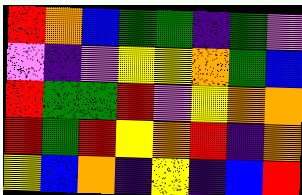[["red", "orange", "blue", "green", "green", "indigo", "green", "violet"], ["violet", "indigo", "violet", "yellow", "yellow", "orange", "green", "blue"], ["red", "green", "green", "red", "violet", "yellow", "orange", "orange"], ["red", "green", "red", "yellow", "orange", "red", "indigo", "orange"], ["yellow", "blue", "orange", "indigo", "yellow", "indigo", "blue", "red"]]